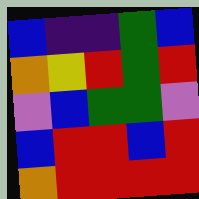[["blue", "indigo", "indigo", "green", "blue"], ["orange", "yellow", "red", "green", "red"], ["violet", "blue", "green", "green", "violet"], ["blue", "red", "red", "blue", "red"], ["orange", "red", "red", "red", "red"]]